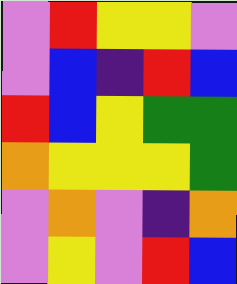[["violet", "red", "yellow", "yellow", "violet"], ["violet", "blue", "indigo", "red", "blue"], ["red", "blue", "yellow", "green", "green"], ["orange", "yellow", "yellow", "yellow", "green"], ["violet", "orange", "violet", "indigo", "orange"], ["violet", "yellow", "violet", "red", "blue"]]